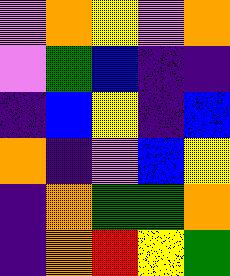[["violet", "orange", "yellow", "violet", "orange"], ["violet", "green", "blue", "indigo", "indigo"], ["indigo", "blue", "yellow", "indigo", "blue"], ["orange", "indigo", "violet", "blue", "yellow"], ["indigo", "orange", "green", "green", "orange"], ["indigo", "orange", "red", "yellow", "green"]]